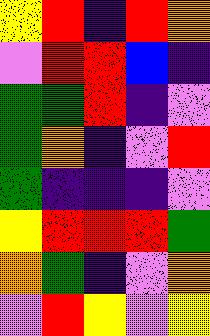[["yellow", "red", "indigo", "red", "orange"], ["violet", "red", "red", "blue", "indigo"], ["green", "green", "red", "indigo", "violet"], ["green", "orange", "indigo", "violet", "red"], ["green", "indigo", "indigo", "indigo", "violet"], ["yellow", "red", "red", "red", "green"], ["orange", "green", "indigo", "violet", "orange"], ["violet", "red", "yellow", "violet", "yellow"]]